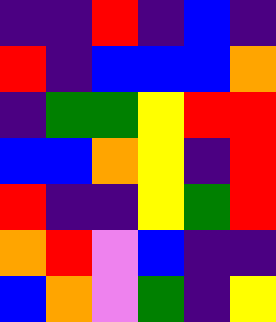[["indigo", "indigo", "red", "indigo", "blue", "indigo"], ["red", "indigo", "blue", "blue", "blue", "orange"], ["indigo", "green", "green", "yellow", "red", "red"], ["blue", "blue", "orange", "yellow", "indigo", "red"], ["red", "indigo", "indigo", "yellow", "green", "red"], ["orange", "red", "violet", "blue", "indigo", "indigo"], ["blue", "orange", "violet", "green", "indigo", "yellow"]]